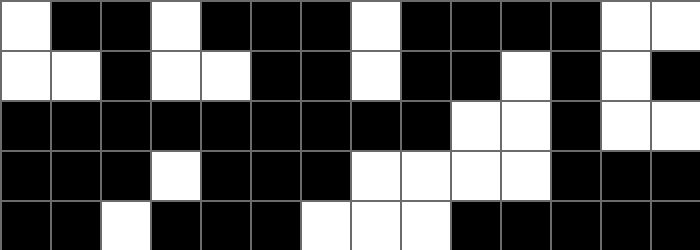[["white", "black", "black", "white", "black", "black", "black", "white", "black", "black", "black", "black", "white", "white"], ["white", "white", "black", "white", "white", "black", "black", "white", "black", "black", "white", "black", "white", "black"], ["black", "black", "black", "black", "black", "black", "black", "black", "black", "white", "white", "black", "white", "white"], ["black", "black", "black", "white", "black", "black", "black", "white", "white", "white", "white", "black", "black", "black"], ["black", "black", "white", "black", "black", "black", "white", "white", "white", "black", "black", "black", "black", "black"]]